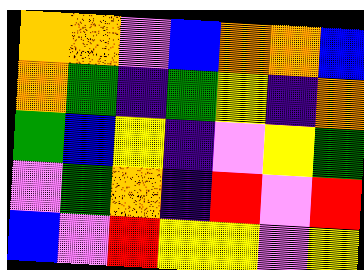[["orange", "orange", "violet", "blue", "orange", "orange", "blue"], ["orange", "green", "indigo", "green", "yellow", "indigo", "orange"], ["green", "blue", "yellow", "indigo", "violet", "yellow", "green"], ["violet", "green", "orange", "indigo", "red", "violet", "red"], ["blue", "violet", "red", "yellow", "yellow", "violet", "yellow"]]